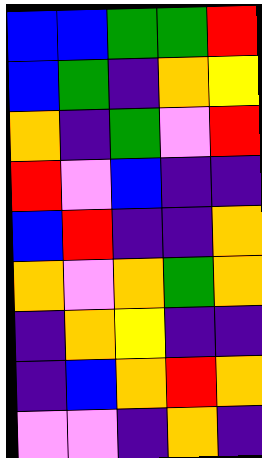[["blue", "blue", "green", "green", "red"], ["blue", "green", "indigo", "orange", "yellow"], ["orange", "indigo", "green", "violet", "red"], ["red", "violet", "blue", "indigo", "indigo"], ["blue", "red", "indigo", "indigo", "orange"], ["orange", "violet", "orange", "green", "orange"], ["indigo", "orange", "yellow", "indigo", "indigo"], ["indigo", "blue", "orange", "red", "orange"], ["violet", "violet", "indigo", "orange", "indigo"]]